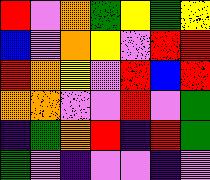[["red", "violet", "orange", "green", "yellow", "green", "yellow"], ["blue", "violet", "orange", "yellow", "violet", "red", "red"], ["red", "orange", "yellow", "violet", "red", "blue", "red"], ["orange", "orange", "violet", "violet", "red", "violet", "green"], ["indigo", "green", "orange", "red", "indigo", "red", "green"], ["green", "violet", "indigo", "violet", "violet", "indigo", "violet"]]